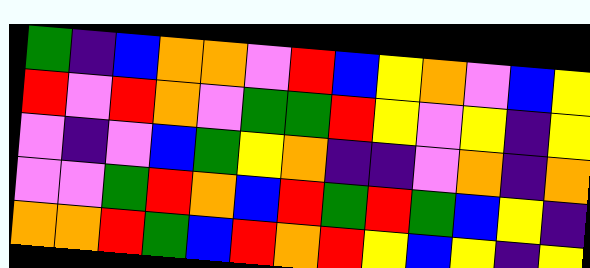[["green", "indigo", "blue", "orange", "orange", "violet", "red", "blue", "yellow", "orange", "violet", "blue", "yellow"], ["red", "violet", "red", "orange", "violet", "green", "green", "red", "yellow", "violet", "yellow", "indigo", "yellow"], ["violet", "indigo", "violet", "blue", "green", "yellow", "orange", "indigo", "indigo", "violet", "orange", "indigo", "orange"], ["violet", "violet", "green", "red", "orange", "blue", "red", "green", "red", "green", "blue", "yellow", "indigo"], ["orange", "orange", "red", "green", "blue", "red", "orange", "red", "yellow", "blue", "yellow", "indigo", "yellow"]]